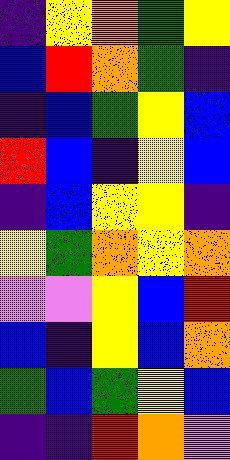[["indigo", "yellow", "orange", "green", "yellow"], ["blue", "red", "orange", "green", "indigo"], ["indigo", "blue", "green", "yellow", "blue"], ["red", "blue", "indigo", "yellow", "blue"], ["indigo", "blue", "yellow", "yellow", "indigo"], ["yellow", "green", "orange", "yellow", "orange"], ["violet", "violet", "yellow", "blue", "red"], ["blue", "indigo", "yellow", "blue", "orange"], ["green", "blue", "green", "yellow", "blue"], ["indigo", "indigo", "red", "orange", "violet"]]